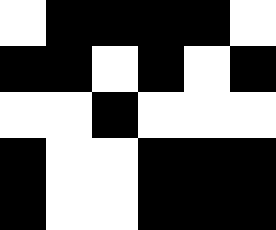[["white", "black", "black", "black", "black", "white"], ["black", "black", "white", "black", "white", "black"], ["white", "white", "black", "white", "white", "white"], ["black", "white", "white", "black", "black", "black"], ["black", "white", "white", "black", "black", "black"]]